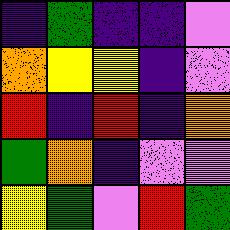[["indigo", "green", "indigo", "indigo", "violet"], ["orange", "yellow", "yellow", "indigo", "violet"], ["red", "indigo", "red", "indigo", "orange"], ["green", "orange", "indigo", "violet", "violet"], ["yellow", "green", "violet", "red", "green"]]